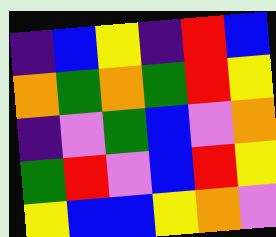[["indigo", "blue", "yellow", "indigo", "red", "blue"], ["orange", "green", "orange", "green", "red", "yellow"], ["indigo", "violet", "green", "blue", "violet", "orange"], ["green", "red", "violet", "blue", "red", "yellow"], ["yellow", "blue", "blue", "yellow", "orange", "violet"]]